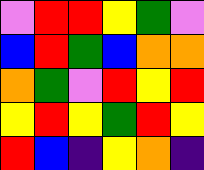[["violet", "red", "red", "yellow", "green", "violet"], ["blue", "red", "green", "blue", "orange", "orange"], ["orange", "green", "violet", "red", "yellow", "red"], ["yellow", "red", "yellow", "green", "red", "yellow"], ["red", "blue", "indigo", "yellow", "orange", "indigo"]]